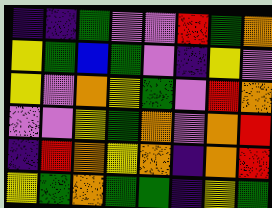[["indigo", "indigo", "green", "violet", "violet", "red", "green", "orange"], ["yellow", "green", "blue", "green", "violet", "indigo", "yellow", "violet"], ["yellow", "violet", "orange", "yellow", "green", "violet", "red", "orange"], ["violet", "violet", "yellow", "green", "orange", "violet", "orange", "red"], ["indigo", "red", "orange", "yellow", "orange", "indigo", "orange", "red"], ["yellow", "green", "orange", "green", "green", "indigo", "yellow", "green"]]